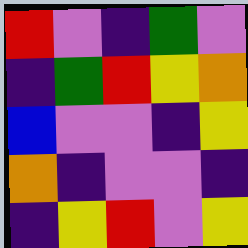[["red", "violet", "indigo", "green", "violet"], ["indigo", "green", "red", "yellow", "orange"], ["blue", "violet", "violet", "indigo", "yellow"], ["orange", "indigo", "violet", "violet", "indigo"], ["indigo", "yellow", "red", "violet", "yellow"]]